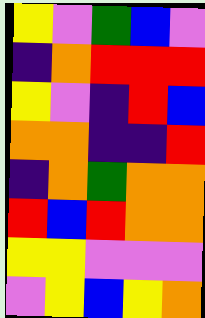[["yellow", "violet", "green", "blue", "violet"], ["indigo", "orange", "red", "red", "red"], ["yellow", "violet", "indigo", "red", "blue"], ["orange", "orange", "indigo", "indigo", "red"], ["indigo", "orange", "green", "orange", "orange"], ["red", "blue", "red", "orange", "orange"], ["yellow", "yellow", "violet", "violet", "violet"], ["violet", "yellow", "blue", "yellow", "orange"]]